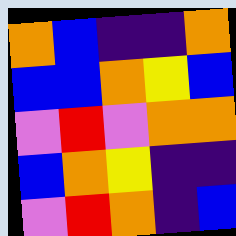[["orange", "blue", "indigo", "indigo", "orange"], ["blue", "blue", "orange", "yellow", "blue"], ["violet", "red", "violet", "orange", "orange"], ["blue", "orange", "yellow", "indigo", "indigo"], ["violet", "red", "orange", "indigo", "blue"]]